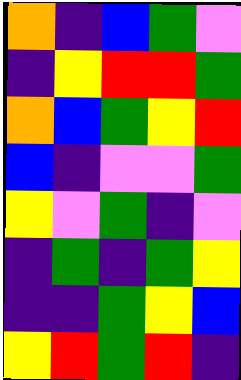[["orange", "indigo", "blue", "green", "violet"], ["indigo", "yellow", "red", "red", "green"], ["orange", "blue", "green", "yellow", "red"], ["blue", "indigo", "violet", "violet", "green"], ["yellow", "violet", "green", "indigo", "violet"], ["indigo", "green", "indigo", "green", "yellow"], ["indigo", "indigo", "green", "yellow", "blue"], ["yellow", "red", "green", "red", "indigo"]]